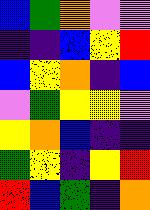[["blue", "green", "orange", "violet", "violet"], ["indigo", "indigo", "blue", "yellow", "red"], ["blue", "yellow", "orange", "indigo", "blue"], ["violet", "green", "yellow", "yellow", "violet"], ["yellow", "orange", "blue", "indigo", "indigo"], ["green", "yellow", "indigo", "yellow", "red"], ["red", "blue", "green", "indigo", "orange"]]